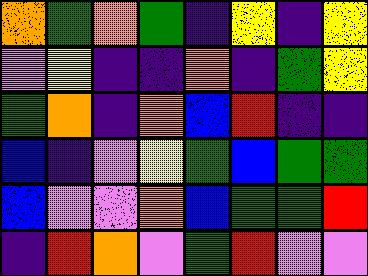[["orange", "green", "orange", "green", "indigo", "yellow", "indigo", "yellow"], ["violet", "yellow", "indigo", "indigo", "orange", "indigo", "green", "yellow"], ["green", "orange", "indigo", "orange", "blue", "red", "indigo", "indigo"], ["blue", "indigo", "violet", "yellow", "green", "blue", "green", "green"], ["blue", "violet", "violet", "orange", "blue", "green", "green", "red"], ["indigo", "red", "orange", "violet", "green", "red", "violet", "violet"]]